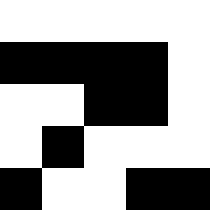[["white", "white", "white", "white", "white"], ["black", "black", "black", "black", "white"], ["white", "white", "black", "black", "white"], ["white", "black", "white", "white", "white"], ["black", "white", "white", "black", "black"]]